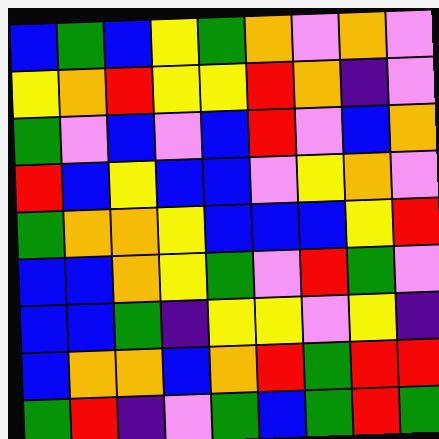[["blue", "green", "blue", "yellow", "green", "orange", "violet", "orange", "violet"], ["yellow", "orange", "red", "yellow", "yellow", "red", "orange", "indigo", "violet"], ["green", "violet", "blue", "violet", "blue", "red", "violet", "blue", "orange"], ["red", "blue", "yellow", "blue", "blue", "violet", "yellow", "orange", "violet"], ["green", "orange", "orange", "yellow", "blue", "blue", "blue", "yellow", "red"], ["blue", "blue", "orange", "yellow", "green", "violet", "red", "green", "violet"], ["blue", "blue", "green", "indigo", "yellow", "yellow", "violet", "yellow", "indigo"], ["blue", "orange", "orange", "blue", "orange", "red", "green", "red", "red"], ["green", "red", "indigo", "violet", "green", "blue", "green", "red", "green"]]